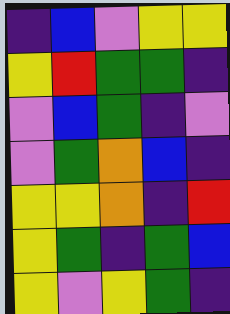[["indigo", "blue", "violet", "yellow", "yellow"], ["yellow", "red", "green", "green", "indigo"], ["violet", "blue", "green", "indigo", "violet"], ["violet", "green", "orange", "blue", "indigo"], ["yellow", "yellow", "orange", "indigo", "red"], ["yellow", "green", "indigo", "green", "blue"], ["yellow", "violet", "yellow", "green", "indigo"]]